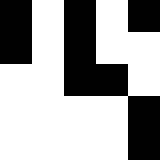[["black", "white", "black", "white", "black"], ["black", "white", "black", "white", "white"], ["white", "white", "black", "black", "white"], ["white", "white", "white", "white", "black"], ["white", "white", "white", "white", "black"]]